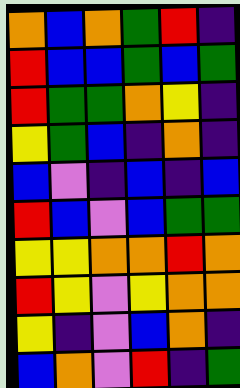[["orange", "blue", "orange", "green", "red", "indigo"], ["red", "blue", "blue", "green", "blue", "green"], ["red", "green", "green", "orange", "yellow", "indigo"], ["yellow", "green", "blue", "indigo", "orange", "indigo"], ["blue", "violet", "indigo", "blue", "indigo", "blue"], ["red", "blue", "violet", "blue", "green", "green"], ["yellow", "yellow", "orange", "orange", "red", "orange"], ["red", "yellow", "violet", "yellow", "orange", "orange"], ["yellow", "indigo", "violet", "blue", "orange", "indigo"], ["blue", "orange", "violet", "red", "indigo", "green"]]